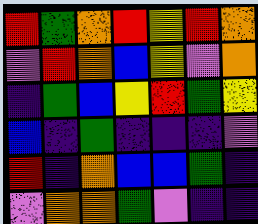[["red", "green", "orange", "red", "yellow", "red", "orange"], ["violet", "red", "orange", "blue", "yellow", "violet", "orange"], ["indigo", "green", "blue", "yellow", "red", "green", "yellow"], ["blue", "indigo", "green", "indigo", "indigo", "indigo", "violet"], ["red", "indigo", "orange", "blue", "blue", "green", "indigo"], ["violet", "orange", "orange", "green", "violet", "indigo", "indigo"]]